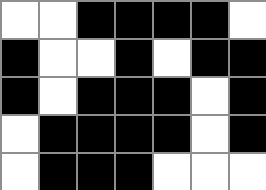[["white", "white", "black", "black", "black", "black", "white"], ["black", "white", "white", "black", "white", "black", "black"], ["black", "white", "black", "black", "black", "white", "black"], ["white", "black", "black", "black", "black", "white", "black"], ["white", "black", "black", "black", "white", "white", "white"]]